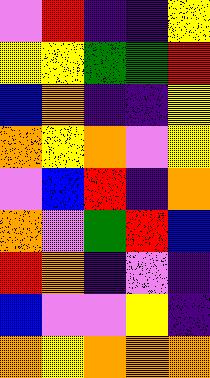[["violet", "red", "indigo", "indigo", "yellow"], ["yellow", "yellow", "green", "green", "red"], ["blue", "orange", "indigo", "indigo", "yellow"], ["orange", "yellow", "orange", "violet", "yellow"], ["violet", "blue", "red", "indigo", "orange"], ["orange", "violet", "green", "red", "blue"], ["red", "orange", "indigo", "violet", "indigo"], ["blue", "violet", "violet", "yellow", "indigo"], ["orange", "yellow", "orange", "orange", "orange"]]